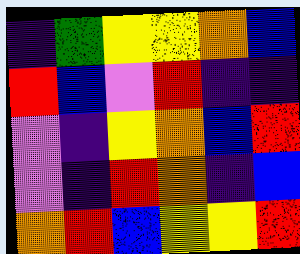[["indigo", "green", "yellow", "yellow", "orange", "blue"], ["red", "blue", "violet", "red", "indigo", "indigo"], ["violet", "indigo", "yellow", "orange", "blue", "red"], ["violet", "indigo", "red", "orange", "indigo", "blue"], ["orange", "red", "blue", "yellow", "yellow", "red"]]